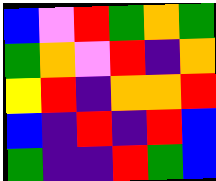[["blue", "violet", "red", "green", "orange", "green"], ["green", "orange", "violet", "red", "indigo", "orange"], ["yellow", "red", "indigo", "orange", "orange", "red"], ["blue", "indigo", "red", "indigo", "red", "blue"], ["green", "indigo", "indigo", "red", "green", "blue"]]